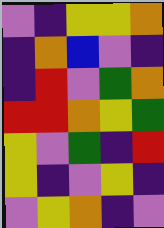[["violet", "indigo", "yellow", "yellow", "orange"], ["indigo", "orange", "blue", "violet", "indigo"], ["indigo", "red", "violet", "green", "orange"], ["red", "red", "orange", "yellow", "green"], ["yellow", "violet", "green", "indigo", "red"], ["yellow", "indigo", "violet", "yellow", "indigo"], ["violet", "yellow", "orange", "indigo", "violet"]]